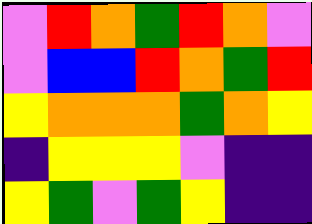[["violet", "red", "orange", "green", "red", "orange", "violet"], ["violet", "blue", "blue", "red", "orange", "green", "red"], ["yellow", "orange", "orange", "orange", "green", "orange", "yellow"], ["indigo", "yellow", "yellow", "yellow", "violet", "indigo", "indigo"], ["yellow", "green", "violet", "green", "yellow", "indigo", "indigo"]]